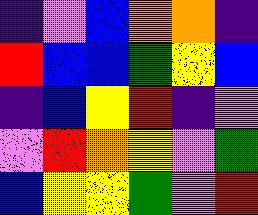[["indigo", "violet", "blue", "orange", "orange", "indigo"], ["red", "blue", "blue", "green", "yellow", "blue"], ["indigo", "blue", "yellow", "red", "indigo", "violet"], ["violet", "red", "orange", "yellow", "violet", "green"], ["blue", "yellow", "yellow", "green", "violet", "red"]]